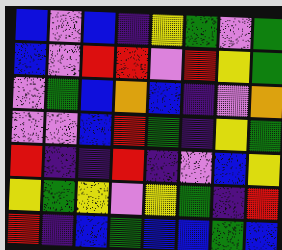[["blue", "violet", "blue", "indigo", "yellow", "green", "violet", "green"], ["blue", "violet", "red", "red", "violet", "red", "yellow", "green"], ["violet", "green", "blue", "orange", "blue", "indigo", "violet", "orange"], ["violet", "violet", "blue", "red", "green", "indigo", "yellow", "green"], ["red", "indigo", "indigo", "red", "indigo", "violet", "blue", "yellow"], ["yellow", "green", "yellow", "violet", "yellow", "green", "indigo", "red"], ["red", "indigo", "blue", "green", "blue", "blue", "green", "blue"]]